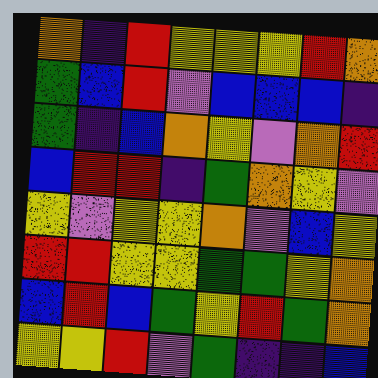[["orange", "indigo", "red", "yellow", "yellow", "yellow", "red", "orange"], ["green", "blue", "red", "violet", "blue", "blue", "blue", "indigo"], ["green", "indigo", "blue", "orange", "yellow", "violet", "orange", "red"], ["blue", "red", "red", "indigo", "green", "orange", "yellow", "violet"], ["yellow", "violet", "yellow", "yellow", "orange", "violet", "blue", "yellow"], ["red", "red", "yellow", "yellow", "green", "green", "yellow", "orange"], ["blue", "red", "blue", "green", "yellow", "red", "green", "orange"], ["yellow", "yellow", "red", "violet", "green", "indigo", "indigo", "blue"]]